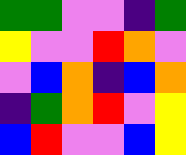[["green", "green", "violet", "violet", "indigo", "green"], ["yellow", "violet", "violet", "red", "orange", "violet"], ["violet", "blue", "orange", "indigo", "blue", "orange"], ["indigo", "green", "orange", "red", "violet", "yellow"], ["blue", "red", "violet", "violet", "blue", "yellow"]]